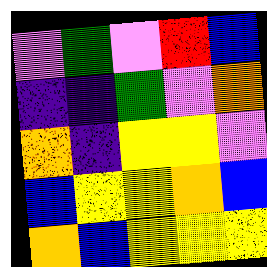[["violet", "green", "violet", "red", "blue"], ["indigo", "indigo", "green", "violet", "orange"], ["orange", "indigo", "yellow", "yellow", "violet"], ["blue", "yellow", "yellow", "orange", "blue"], ["orange", "blue", "yellow", "yellow", "yellow"]]